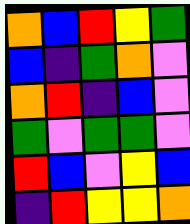[["orange", "blue", "red", "yellow", "green"], ["blue", "indigo", "green", "orange", "violet"], ["orange", "red", "indigo", "blue", "violet"], ["green", "violet", "green", "green", "violet"], ["red", "blue", "violet", "yellow", "blue"], ["indigo", "red", "yellow", "yellow", "orange"]]